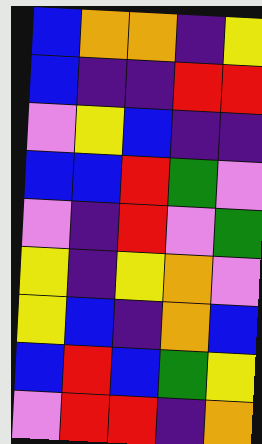[["blue", "orange", "orange", "indigo", "yellow"], ["blue", "indigo", "indigo", "red", "red"], ["violet", "yellow", "blue", "indigo", "indigo"], ["blue", "blue", "red", "green", "violet"], ["violet", "indigo", "red", "violet", "green"], ["yellow", "indigo", "yellow", "orange", "violet"], ["yellow", "blue", "indigo", "orange", "blue"], ["blue", "red", "blue", "green", "yellow"], ["violet", "red", "red", "indigo", "orange"]]